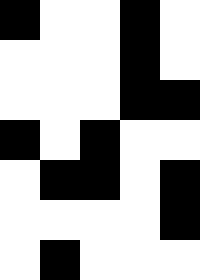[["black", "white", "white", "black", "white"], ["white", "white", "white", "black", "white"], ["white", "white", "white", "black", "black"], ["black", "white", "black", "white", "white"], ["white", "black", "black", "white", "black"], ["white", "white", "white", "white", "black"], ["white", "black", "white", "white", "white"]]